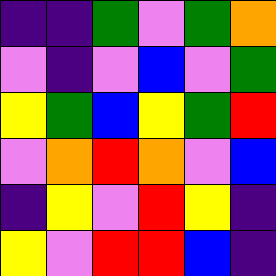[["indigo", "indigo", "green", "violet", "green", "orange"], ["violet", "indigo", "violet", "blue", "violet", "green"], ["yellow", "green", "blue", "yellow", "green", "red"], ["violet", "orange", "red", "orange", "violet", "blue"], ["indigo", "yellow", "violet", "red", "yellow", "indigo"], ["yellow", "violet", "red", "red", "blue", "indigo"]]